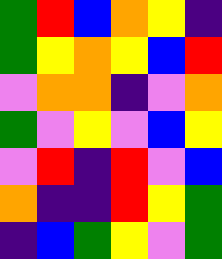[["green", "red", "blue", "orange", "yellow", "indigo"], ["green", "yellow", "orange", "yellow", "blue", "red"], ["violet", "orange", "orange", "indigo", "violet", "orange"], ["green", "violet", "yellow", "violet", "blue", "yellow"], ["violet", "red", "indigo", "red", "violet", "blue"], ["orange", "indigo", "indigo", "red", "yellow", "green"], ["indigo", "blue", "green", "yellow", "violet", "green"]]